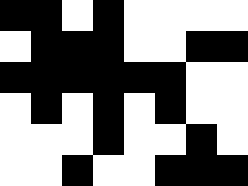[["black", "black", "white", "black", "white", "white", "white", "white"], ["white", "black", "black", "black", "white", "white", "black", "black"], ["black", "black", "black", "black", "black", "black", "white", "white"], ["white", "black", "white", "black", "white", "black", "white", "white"], ["white", "white", "white", "black", "white", "white", "black", "white"], ["white", "white", "black", "white", "white", "black", "black", "black"]]